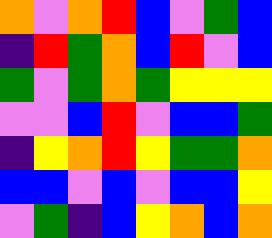[["orange", "violet", "orange", "red", "blue", "violet", "green", "blue"], ["indigo", "red", "green", "orange", "blue", "red", "violet", "blue"], ["green", "violet", "green", "orange", "green", "yellow", "yellow", "yellow"], ["violet", "violet", "blue", "red", "violet", "blue", "blue", "green"], ["indigo", "yellow", "orange", "red", "yellow", "green", "green", "orange"], ["blue", "blue", "violet", "blue", "violet", "blue", "blue", "yellow"], ["violet", "green", "indigo", "blue", "yellow", "orange", "blue", "orange"]]